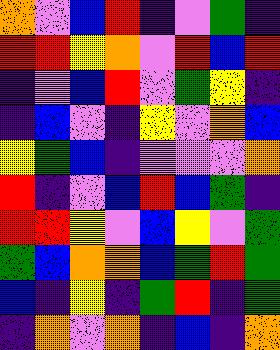[["orange", "violet", "blue", "red", "indigo", "violet", "green", "indigo"], ["red", "red", "yellow", "orange", "violet", "red", "blue", "red"], ["indigo", "violet", "blue", "red", "violet", "green", "yellow", "indigo"], ["indigo", "blue", "violet", "indigo", "yellow", "violet", "orange", "blue"], ["yellow", "green", "blue", "indigo", "violet", "violet", "violet", "orange"], ["red", "indigo", "violet", "blue", "red", "blue", "green", "indigo"], ["red", "red", "yellow", "violet", "blue", "yellow", "violet", "green"], ["green", "blue", "orange", "orange", "blue", "green", "red", "green"], ["blue", "indigo", "yellow", "indigo", "green", "red", "indigo", "green"], ["indigo", "orange", "violet", "orange", "indigo", "blue", "indigo", "orange"]]